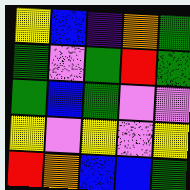[["yellow", "blue", "indigo", "orange", "green"], ["green", "violet", "green", "red", "green"], ["green", "blue", "green", "violet", "violet"], ["yellow", "violet", "yellow", "violet", "yellow"], ["red", "orange", "blue", "blue", "green"]]